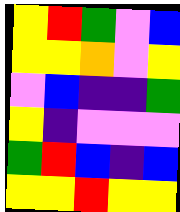[["yellow", "red", "green", "violet", "blue"], ["yellow", "yellow", "orange", "violet", "yellow"], ["violet", "blue", "indigo", "indigo", "green"], ["yellow", "indigo", "violet", "violet", "violet"], ["green", "red", "blue", "indigo", "blue"], ["yellow", "yellow", "red", "yellow", "yellow"]]